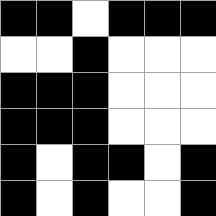[["black", "black", "white", "black", "black", "black"], ["white", "white", "black", "white", "white", "white"], ["black", "black", "black", "white", "white", "white"], ["black", "black", "black", "white", "white", "white"], ["black", "white", "black", "black", "white", "black"], ["black", "white", "black", "white", "white", "black"]]